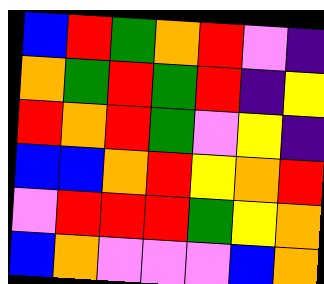[["blue", "red", "green", "orange", "red", "violet", "indigo"], ["orange", "green", "red", "green", "red", "indigo", "yellow"], ["red", "orange", "red", "green", "violet", "yellow", "indigo"], ["blue", "blue", "orange", "red", "yellow", "orange", "red"], ["violet", "red", "red", "red", "green", "yellow", "orange"], ["blue", "orange", "violet", "violet", "violet", "blue", "orange"]]